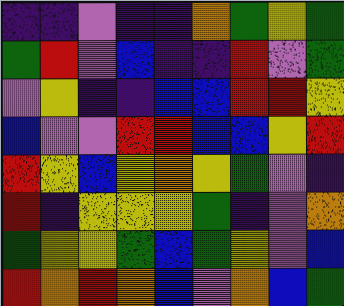[["indigo", "indigo", "violet", "indigo", "indigo", "orange", "green", "yellow", "green"], ["green", "red", "violet", "blue", "indigo", "indigo", "red", "violet", "green"], ["violet", "yellow", "indigo", "indigo", "blue", "blue", "red", "red", "yellow"], ["blue", "violet", "violet", "red", "red", "blue", "blue", "yellow", "red"], ["red", "yellow", "blue", "yellow", "orange", "yellow", "green", "violet", "indigo"], ["red", "indigo", "yellow", "yellow", "yellow", "green", "indigo", "violet", "orange"], ["green", "yellow", "yellow", "green", "blue", "green", "yellow", "violet", "blue"], ["red", "orange", "red", "orange", "blue", "violet", "orange", "blue", "green"]]